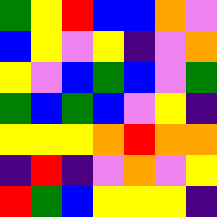[["green", "yellow", "red", "blue", "blue", "orange", "violet"], ["blue", "yellow", "violet", "yellow", "indigo", "violet", "orange"], ["yellow", "violet", "blue", "green", "blue", "violet", "green"], ["green", "blue", "green", "blue", "violet", "yellow", "indigo"], ["yellow", "yellow", "yellow", "orange", "red", "orange", "orange"], ["indigo", "red", "indigo", "violet", "orange", "violet", "yellow"], ["red", "green", "blue", "yellow", "yellow", "yellow", "indigo"]]